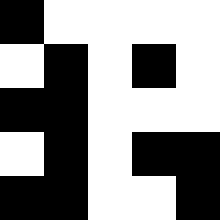[["black", "white", "white", "white", "white"], ["white", "black", "white", "black", "white"], ["black", "black", "white", "white", "white"], ["white", "black", "white", "black", "black"], ["black", "black", "white", "white", "black"]]